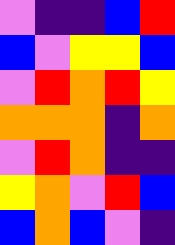[["violet", "indigo", "indigo", "blue", "red"], ["blue", "violet", "yellow", "yellow", "blue"], ["violet", "red", "orange", "red", "yellow"], ["orange", "orange", "orange", "indigo", "orange"], ["violet", "red", "orange", "indigo", "indigo"], ["yellow", "orange", "violet", "red", "blue"], ["blue", "orange", "blue", "violet", "indigo"]]